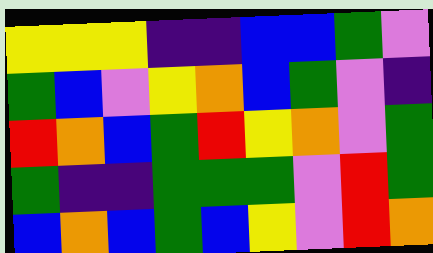[["yellow", "yellow", "yellow", "indigo", "indigo", "blue", "blue", "green", "violet"], ["green", "blue", "violet", "yellow", "orange", "blue", "green", "violet", "indigo"], ["red", "orange", "blue", "green", "red", "yellow", "orange", "violet", "green"], ["green", "indigo", "indigo", "green", "green", "green", "violet", "red", "green"], ["blue", "orange", "blue", "green", "blue", "yellow", "violet", "red", "orange"]]